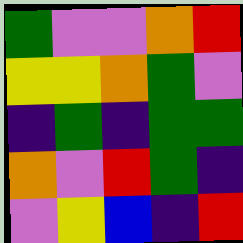[["green", "violet", "violet", "orange", "red"], ["yellow", "yellow", "orange", "green", "violet"], ["indigo", "green", "indigo", "green", "green"], ["orange", "violet", "red", "green", "indigo"], ["violet", "yellow", "blue", "indigo", "red"]]